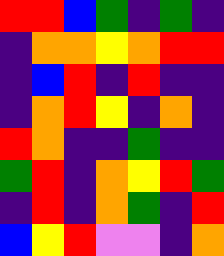[["red", "red", "blue", "green", "indigo", "green", "indigo"], ["indigo", "orange", "orange", "yellow", "orange", "red", "red"], ["indigo", "blue", "red", "indigo", "red", "indigo", "indigo"], ["indigo", "orange", "red", "yellow", "indigo", "orange", "indigo"], ["red", "orange", "indigo", "indigo", "green", "indigo", "indigo"], ["green", "red", "indigo", "orange", "yellow", "red", "green"], ["indigo", "red", "indigo", "orange", "green", "indigo", "red"], ["blue", "yellow", "red", "violet", "violet", "indigo", "orange"]]